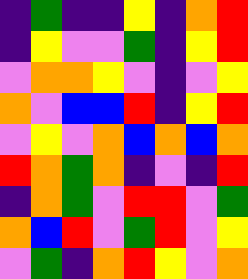[["indigo", "green", "indigo", "indigo", "yellow", "indigo", "orange", "red"], ["indigo", "yellow", "violet", "violet", "green", "indigo", "yellow", "red"], ["violet", "orange", "orange", "yellow", "violet", "indigo", "violet", "yellow"], ["orange", "violet", "blue", "blue", "red", "indigo", "yellow", "red"], ["violet", "yellow", "violet", "orange", "blue", "orange", "blue", "orange"], ["red", "orange", "green", "orange", "indigo", "violet", "indigo", "red"], ["indigo", "orange", "green", "violet", "red", "red", "violet", "green"], ["orange", "blue", "red", "violet", "green", "red", "violet", "yellow"], ["violet", "green", "indigo", "orange", "red", "yellow", "violet", "orange"]]